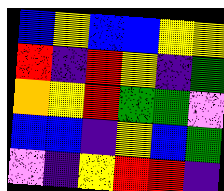[["blue", "yellow", "blue", "blue", "yellow", "yellow"], ["red", "indigo", "red", "yellow", "indigo", "green"], ["orange", "yellow", "red", "green", "green", "violet"], ["blue", "blue", "indigo", "yellow", "blue", "green"], ["violet", "indigo", "yellow", "red", "red", "indigo"]]